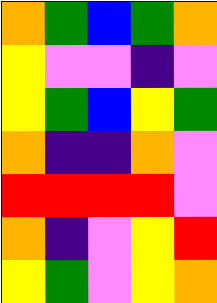[["orange", "green", "blue", "green", "orange"], ["yellow", "violet", "violet", "indigo", "violet"], ["yellow", "green", "blue", "yellow", "green"], ["orange", "indigo", "indigo", "orange", "violet"], ["red", "red", "red", "red", "violet"], ["orange", "indigo", "violet", "yellow", "red"], ["yellow", "green", "violet", "yellow", "orange"]]